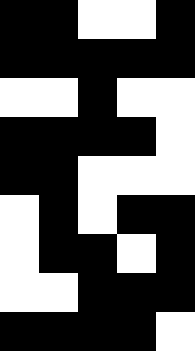[["black", "black", "white", "white", "black"], ["black", "black", "black", "black", "black"], ["white", "white", "black", "white", "white"], ["black", "black", "black", "black", "white"], ["black", "black", "white", "white", "white"], ["white", "black", "white", "black", "black"], ["white", "black", "black", "white", "black"], ["white", "white", "black", "black", "black"], ["black", "black", "black", "black", "white"]]